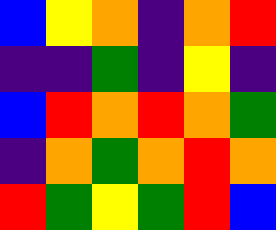[["blue", "yellow", "orange", "indigo", "orange", "red"], ["indigo", "indigo", "green", "indigo", "yellow", "indigo"], ["blue", "red", "orange", "red", "orange", "green"], ["indigo", "orange", "green", "orange", "red", "orange"], ["red", "green", "yellow", "green", "red", "blue"]]